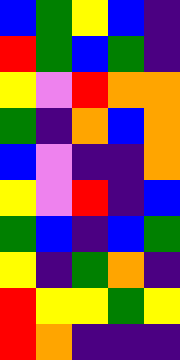[["blue", "green", "yellow", "blue", "indigo"], ["red", "green", "blue", "green", "indigo"], ["yellow", "violet", "red", "orange", "orange"], ["green", "indigo", "orange", "blue", "orange"], ["blue", "violet", "indigo", "indigo", "orange"], ["yellow", "violet", "red", "indigo", "blue"], ["green", "blue", "indigo", "blue", "green"], ["yellow", "indigo", "green", "orange", "indigo"], ["red", "yellow", "yellow", "green", "yellow"], ["red", "orange", "indigo", "indigo", "indigo"]]